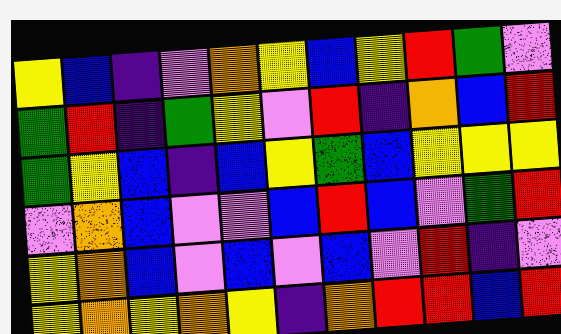[["yellow", "blue", "indigo", "violet", "orange", "yellow", "blue", "yellow", "red", "green", "violet"], ["green", "red", "indigo", "green", "yellow", "violet", "red", "indigo", "orange", "blue", "red"], ["green", "yellow", "blue", "indigo", "blue", "yellow", "green", "blue", "yellow", "yellow", "yellow"], ["violet", "orange", "blue", "violet", "violet", "blue", "red", "blue", "violet", "green", "red"], ["yellow", "orange", "blue", "violet", "blue", "violet", "blue", "violet", "red", "indigo", "violet"], ["yellow", "orange", "yellow", "orange", "yellow", "indigo", "orange", "red", "red", "blue", "red"]]